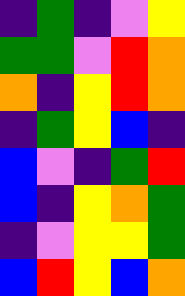[["indigo", "green", "indigo", "violet", "yellow"], ["green", "green", "violet", "red", "orange"], ["orange", "indigo", "yellow", "red", "orange"], ["indigo", "green", "yellow", "blue", "indigo"], ["blue", "violet", "indigo", "green", "red"], ["blue", "indigo", "yellow", "orange", "green"], ["indigo", "violet", "yellow", "yellow", "green"], ["blue", "red", "yellow", "blue", "orange"]]